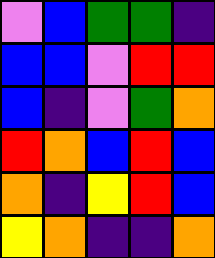[["violet", "blue", "green", "green", "indigo"], ["blue", "blue", "violet", "red", "red"], ["blue", "indigo", "violet", "green", "orange"], ["red", "orange", "blue", "red", "blue"], ["orange", "indigo", "yellow", "red", "blue"], ["yellow", "orange", "indigo", "indigo", "orange"]]